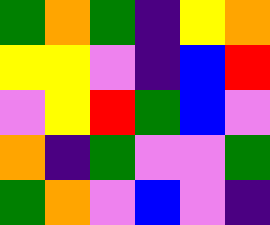[["green", "orange", "green", "indigo", "yellow", "orange"], ["yellow", "yellow", "violet", "indigo", "blue", "red"], ["violet", "yellow", "red", "green", "blue", "violet"], ["orange", "indigo", "green", "violet", "violet", "green"], ["green", "orange", "violet", "blue", "violet", "indigo"]]